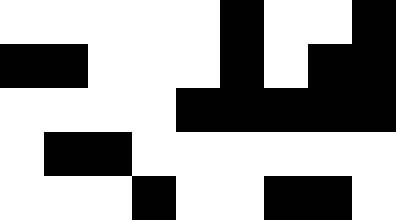[["white", "white", "white", "white", "white", "black", "white", "white", "black"], ["black", "black", "white", "white", "white", "black", "white", "black", "black"], ["white", "white", "white", "white", "black", "black", "black", "black", "black"], ["white", "black", "black", "white", "white", "white", "white", "white", "white"], ["white", "white", "white", "black", "white", "white", "black", "black", "white"]]